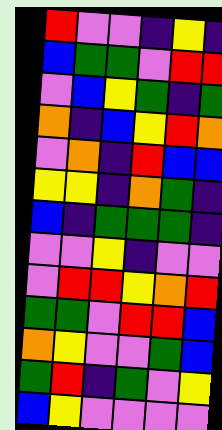[["red", "violet", "violet", "indigo", "yellow", "indigo"], ["blue", "green", "green", "violet", "red", "red"], ["violet", "blue", "yellow", "green", "indigo", "green"], ["orange", "indigo", "blue", "yellow", "red", "orange"], ["violet", "orange", "indigo", "red", "blue", "blue"], ["yellow", "yellow", "indigo", "orange", "green", "indigo"], ["blue", "indigo", "green", "green", "green", "indigo"], ["violet", "violet", "yellow", "indigo", "violet", "violet"], ["violet", "red", "red", "yellow", "orange", "red"], ["green", "green", "violet", "red", "red", "blue"], ["orange", "yellow", "violet", "violet", "green", "blue"], ["green", "red", "indigo", "green", "violet", "yellow"], ["blue", "yellow", "violet", "violet", "violet", "violet"]]